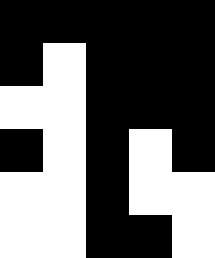[["black", "black", "black", "black", "black"], ["black", "white", "black", "black", "black"], ["white", "white", "black", "black", "black"], ["black", "white", "black", "white", "black"], ["white", "white", "black", "white", "white"], ["white", "white", "black", "black", "white"]]